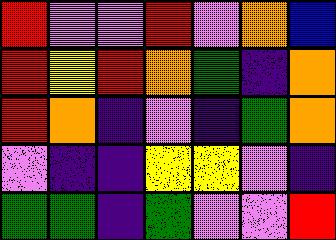[["red", "violet", "violet", "red", "violet", "orange", "blue"], ["red", "yellow", "red", "orange", "green", "indigo", "orange"], ["red", "orange", "indigo", "violet", "indigo", "green", "orange"], ["violet", "indigo", "indigo", "yellow", "yellow", "violet", "indigo"], ["green", "green", "indigo", "green", "violet", "violet", "red"]]